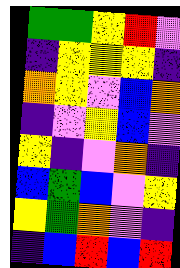[["green", "green", "yellow", "red", "violet"], ["indigo", "yellow", "yellow", "yellow", "indigo"], ["orange", "yellow", "violet", "blue", "orange"], ["indigo", "violet", "yellow", "blue", "violet"], ["yellow", "indigo", "violet", "orange", "indigo"], ["blue", "green", "blue", "violet", "yellow"], ["yellow", "green", "orange", "violet", "indigo"], ["indigo", "blue", "red", "blue", "red"]]